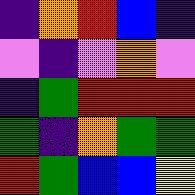[["indigo", "orange", "red", "blue", "indigo"], ["violet", "indigo", "violet", "orange", "violet"], ["indigo", "green", "red", "red", "red"], ["green", "indigo", "orange", "green", "green"], ["red", "green", "blue", "blue", "yellow"]]